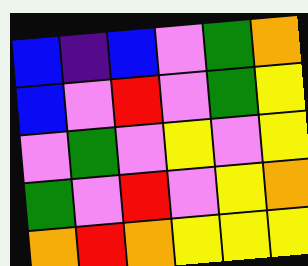[["blue", "indigo", "blue", "violet", "green", "orange"], ["blue", "violet", "red", "violet", "green", "yellow"], ["violet", "green", "violet", "yellow", "violet", "yellow"], ["green", "violet", "red", "violet", "yellow", "orange"], ["orange", "red", "orange", "yellow", "yellow", "yellow"]]